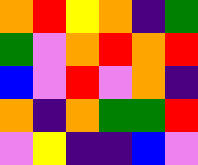[["orange", "red", "yellow", "orange", "indigo", "green"], ["green", "violet", "orange", "red", "orange", "red"], ["blue", "violet", "red", "violet", "orange", "indigo"], ["orange", "indigo", "orange", "green", "green", "red"], ["violet", "yellow", "indigo", "indigo", "blue", "violet"]]